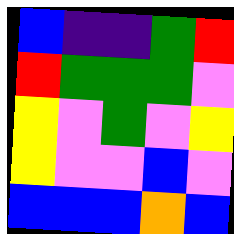[["blue", "indigo", "indigo", "green", "red"], ["red", "green", "green", "green", "violet"], ["yellow", "violet", "green", "violet", "yellow"], ["yellow", "violet", "violet", "blue", "violet"], ["blue", "blue", "blue", "orange", "blue"]]